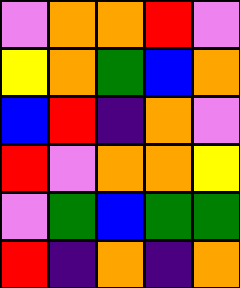[["violet", "orange", "orange", "red", "violet"], ["yellow", "orange", "green", "blue", "orange"], ["blue", "red", "indigo", "orange", "violet"], ["red", "violet", "orange", "orange", "yellow"], ["violet", "green", "blue", "green", "green"], ["red", "indigo", "orange", "indigo", "orange"]]